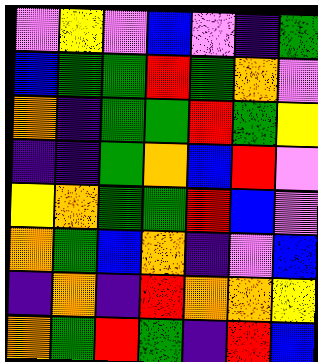[["violet", "yellow", "violet", "blue", "violet", "indigo", "green"], ["blue", "green", "green", "red", "green", "orange", "violet"], ["orange", "indigo", "green", "green", "red", "green", "yellow"], ["indigo", "indigo", "green", "orange", "blue", "red", "violet"], ["yellow", "orange", "green", "green", "red", "blue", "violet"], ["orange", "green", "blue", "orange", "indigo", "violet", "blue"], ["indigo", "orange", "indigo", "red", "orange", "orange", "yellow"], ["orange", "green", "red", "green", "indigo", "red", "blue"]]